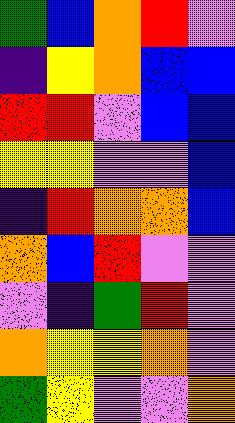[["green", "blue", "orange", "red", "violet"], ["indigo", "yellow", "orange", "blue", "blue"], ["red", "red", "violet", "blue", "blue"], ["yellow", "yellow", "violet", "violet", "blue"], ["indigo", "red", "orange", "orange", "blue"], ["orange", "blue", "red", "violet", "violet"], ["violet", "indigo", "green", "red", "violet"], ["orange", "yellow", "yellow", "orange", "violet"], ["green", "yellow", "violet", "violet", "orange"]]